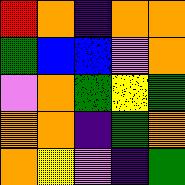[["red", "orange", "indigo", "orange", "orange"], ["green", "blue", "blue", "violet", "orange"], ["violet", "orange", "green", "yellow", "green"], ["orange", "orange", "indigo", "green", "orange"], ["orange", "yellow", "violet", "indigo", "green"]]